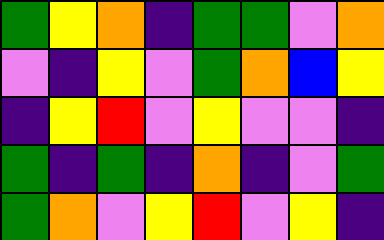[["green", "yellow", "orange", "indigo", "green", "green", "violet", "orange"], ["violet", "indigo", "yellow", "violet", "green", "orange", "blue", "yellow"], ["indigo", "yellow", "red", "violet", "yellow", "violet", "violet", "indigo"], ["green", "indigo", "green", "indigo", "orange", "indigo", "violet", "green"], ["green", "orange", "violet", "yellow", "red", "violet", "yellow", "indigo"]]